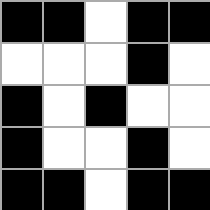[["black", "black", "white", "black", "black"], ["white", "white", "white", "black", "white"], ["black", "white", "black", "white", "white"], ["black", "white", "white", "black", "white"], ["black", "black", "white", "black", "black"]]